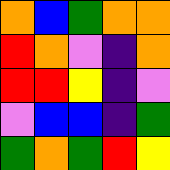[["orange", "blue", "green", "orange", "orange"], ["red", "orange", "violet", "indigo", "orange"], ["red", "red", "yellow", "indigo", "violet"], ["violet", "blue", "blue", "indigo", "green"], ["green", "orange", "green", "red", "yellow"]]